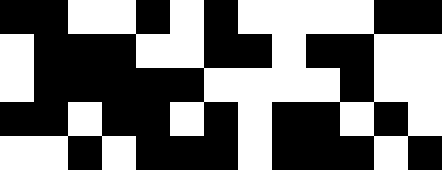[["black", "black", "white", "white", "black", "white", "black", "white", "white", "white", "white", "black", "black"], ["white", "black", "black", "black", "white", "white", "black", "black", "white", "black", "black", "white", "white"], ["white", "black", "black", "black", "black", "black", "white", "white", "white", "white", "black", "white", "white"], ["black", "black", "white", "black", "black", "white", "black", "white", "black", "black", "white", "black", "white"], ["white", "white", "black", "white", "black", "black", "black", "white", "black", "black", "black", "white", "black"]]